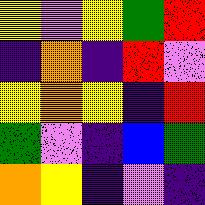[["yellow", "violet", "yellow", "green", "red"], ["indigo", "orange", "indigo", "red", "violet"], ["yellow", "orange", "yellow", "indigo", "red"], ["green", "violet", "indigo", "blue", "green"], ["orange", "yellow", "indigo", "violet", "indigo"]]